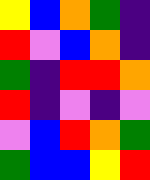[["yellow", "blue", "orange", "green", "indigo"], ["red", "violet", "blue", "orange", "indigo"], ["green", "indigo", "red", "red", "orange"], ["red", "indigo", "violet", "indigo", "violet"], ["violet", "blue", "red", "orange", "green"], ["green", "blue", "blue", "yellow", "red"]]